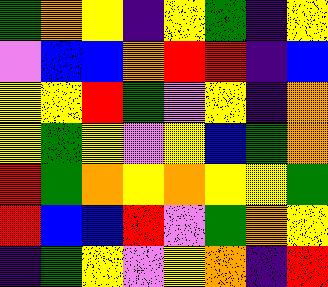[["green", "orange", "yellow", "indigo", "yellow", "green", "indigo", "yellow"], ["violet", "blue", "blue", "orange", "red", "red", "indigo", "blue"], ["yellow", "yellow", "red", "green", "violet", "yellow", "indigo", "orange"], ["yellow", "green", "yellow", "violet", "yellow", "blue", "green", "orange"], ["red", "green", "orange", "yellow", "orange", "yellow", "yellow", "green"], ["red", "blue", "blue", "red", "violet", "green", "orange", "yellow"], ["indigo", "green", "yellow", "violet", "yellow", "orange", "indigo", "red"]]